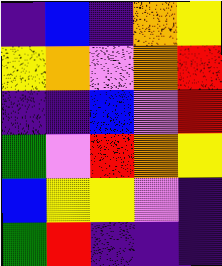[["indigo", "blue", "indigo", "orange", "yellow"], ["yellow", "orange", "violet", "orange", "red"], ["indigo", "indigo", "blue", "violet", "red"], ["green", "violet", "red", "orange", "yellow"], ["blue", "yellow", "yellow", "violet", "indigo"], ["green", "red", "indigo", "indigo", "indigo"]]